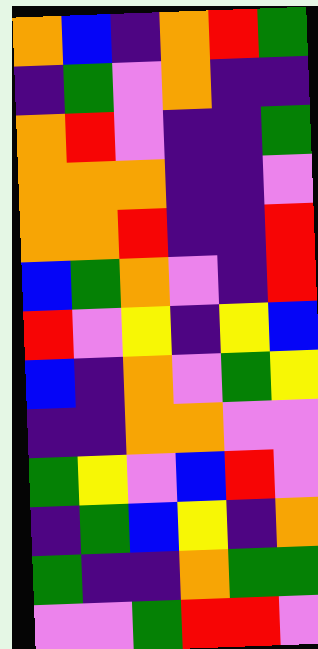[["orange", "blue", "indigo", "orange", "red", "green"], ["indigo", "green", "violet", "orange", "indigo", "indigo"], ["orange", "red", "violet", "indigo", "indigo", "green"], ["orange", "orange", "orange", "indigo", "indigo", "violet"], ["orange", "orange", "red", "indigo", "indigo", "red"], ["blue", "green", "orange", "violet", "indigo", "red"], ["red", "violet", "yellow", "indigo", "yellow", "blue"], ["blue", "indigo", "orange", "violet", "green", "yellow"], ["indigo", "indigo", "orange", "orange", "violet", "violet"], ["green", "yellow", "violet", "blue", "red", "violet"], ["indigo", "green", "blue", "yellow", "indigo", "orange"], ["green", "indigo", "indigo", "orange", "green", "green"], ["violet", "violet", "green", "red", "red", "violet"]]